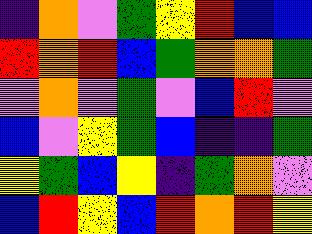[["indigo", "orange", "violet", "green", "yellow", "red", "blue", "blue"], ["red", "orange", "red", "blue", "green", "orange", "orange", "green"], ["violet", "orange", "violet", "green", "violet", "blue", "red", "violet"], ["blue", "violet", "yellow", "green", "blue", "indigo", "indigo", "green"], ["yellow", "green", "blue", "yellow", "indigo", "green", "orange", "violet"], ["blue", "red", "yellow", "blue", "red", "orange", "red", "yellow"]]